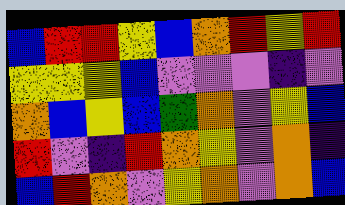[["blue", "red", "red", "yellow", "blue", "orange", "red", "yellow", "red"], ["yellow", "yellow", "yellow", "blue", "violet", "violet", "violet", "indigo", "violet"], ["orange", "blue", "yellow", "blue", "green", "orange", "violet", "yellow", "blue"], ["red", "violet", "indigo", "red", "orange", "yellow", "violet", "orange", "indigo"], ["blue", "red", "orange", "violet", "yellow", "orange", "violet", "orange", "blue"]]